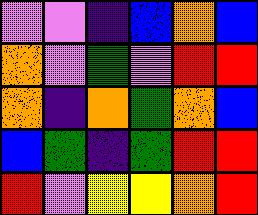[["violet", "violet", "indigo", "blue", "orange", "blue"], ["orange", "violet", "green", "violet", "red", "red"], ["orange", "indigo", "orange", "green", "orange", "blue"], ["blue", "green", "indigo", "green", "red", "red"], ["red", "violet", "yellow", "yellow", "orange", "red"]]